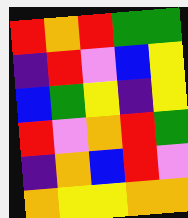[["red", "orange", "red", "green", "green"], ["indigo", "red", "violet", "blue", "yellow"], ["blue", "green", "yellow", "indigo", "yellow"], ["red", "violet", "orange", "red", "green"], ["indigo", "orange", "blue", "red", "violet"], ["orange", "yellow", "yellow", "orange", "orange"]]